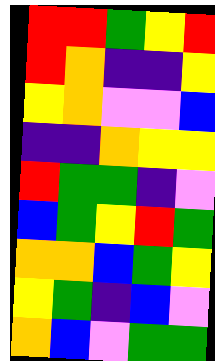[["red", "red", "green", "yellow", "red"], ["red", "orange", "indigo", "indigo", "yellow"], ["yellow", "orange", "violet", "violet", "blue"], ["indigo", "indigo", "orange", "yellow", "yellow"], ["red", "green", "green", "indigo", "violet"], ["blue", "green", "yellow", "red", "green"], ["orange", "orange", "blue", "green", "yellow"], ["yellow", "green", "indigo", "blue", "violet"], ["orange", "blue", "violet", "green", "green"]]